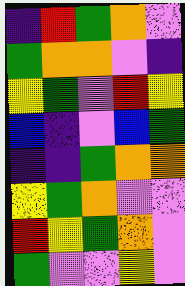[["indigo", "red", "green", "orange", "violet"], ["green", "orange", "orange", "violet", "indigo"], ["yellow", "green", "violet", "red", "yellow"], ["blue", "indigo", "violet", "blue", "green"], ["indigo", "indigo", "green", "orange", "orange"], ["yellow", "green", "orange", "violet", "violet"], ["red", "yellow", "green", "orange", "violet"], ["green", "violet", "violet", "yellow", "violet"]]